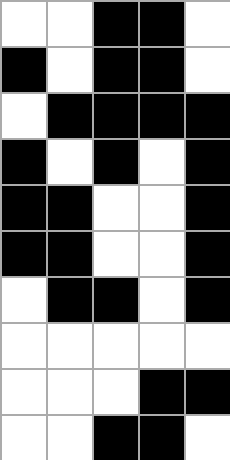[["white", "white", "black", "black", "white"], ["black", "white", "black", "black", "white"], ["white", "black", "black", "black", "black"], ["black", "white", "black", "white", "black"], ["black", "black", "white", "white", "black"], ["black", "black", "white", "white", "black"], ["white", "black", "black", "white", "black"], ["white", "white", "white", "white", "white"], ["white", "white", "white", "black", "black"], ["white", "white", "black", "black", "white"]]